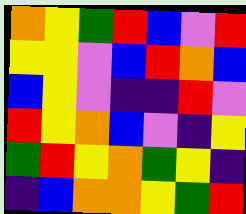[["orange", "yellow", "green", "red", "blue", "violet", "red"], ["yellow", "yellow", "violet", "blue", "red", "orange", "blue"], ["blue", "yellow", "violet", "indigo", "indigo", "red", "violet"], ["red", "yellow", "orange", "blue", "violet", "indigo", "yellow"], ["green", "red", "yellow", "orange", "green", "yellow", "indigo"], ["indigo", "blue", "orange", "orange", "yellow", "green", "red"]]